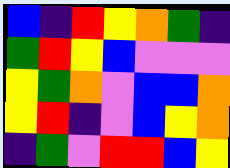[["blue", "indigo", "red", "yellow", "orange", "green", "indigo"], ["green", "red", "yellow", "blue", "violet", "violet", "violet"], ["yellow", "green", "orange", "violet", "blue", "blue", "orange"], ["yellow", "red", "indigo", "violet", "blue", "yellow", "orange"], ["indigo", "green", "violet", "red", "red", "blue", "yellow"]]